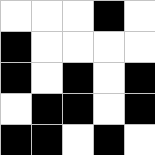[["white", "white", "white", "black", "white"], ["black", "white", "white", "white", "white"], ["black", "white", "black", "white", "black"], ["white", "black", "black", "white", "black"], ["black", "black", "white", "black", "white"]]